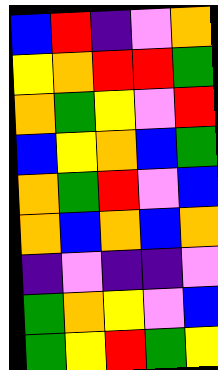[["blue", "red", "indigo", "violet", "orange"], ["yellow", "orange", "red", "red", "green"], ["orange", "green", "yellow", "violet", "red"], ["blue", "yellow", "orange", "blue", "green"], ["orange", "green", "red", "violet", "blue"], ["orange", "blue", "orange", "blue", "orange"], ["indigo", "violet", "indigo", "indigo", "violet"], ["green", "orange", "yellow", "violet", "blue"], ["green", "yellow", "red", "green", "yellow"]]